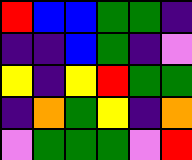[["red", "blue", "blue", "green", "green", "indigo"], ["indigo", "indigo", "blue", "green", "indigo", "violet"], ["yellow", "indigo", "yellow", "red", "green", "green"], ["indigo", "orange", "green", "yellow", "indigo", "orange"], ["violet", "green", "green", "green", "violet", "red"]]